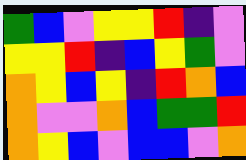[["green", "blue", "violet", "yellow", "yellow", "red", "indigo", "violet"], ["yellow", "yellow", "red", "indigo", "blue", "yellow", "green", "violet"], ["orange", "yellow", "blue", "yellow", "indigo", "red", "orange", "blue"], ["orange", "violet", "violet", "orange", "blue", "green", "green", "red"], ["orange", "yellow", "blue", "violet", "blue", "blue", "violet", "orange"]]